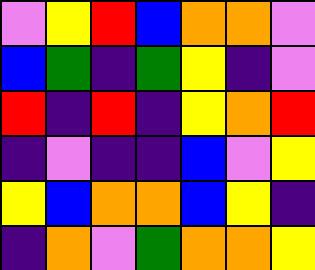[["violet", "yellow", "red", "blue", "orange", "orange", "violet"], ["blue", "green", "indigo", "green", "yellow", "indigo", "violet"], ["red", "indigo", "red", "indigo", "yellow", "orange", "red"], ["indigo", "violet", "indigo", "indigo", "blue", "violet", "yellow"], ["yellow", "blue", "orange", "orange", "blue", "yellow", "indigo"], ["indigo", "orange", "violet", "green", "orange", "orange", "yellow"]]